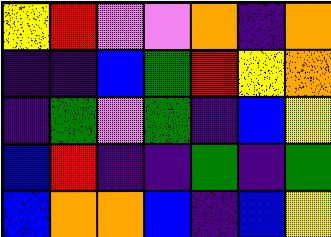[["yellow", "red", "violet", "violet", "orange", "indigo", "orange"], ["indigo", "indigo", "blue", "green", "red", "yellow", "orange"], ["indigo", "green", "violet", "green", "indigo", "blue", "yellow"], ["blue", "red", "indigo", "indigo", "green", "indigo", "green"], ["blue", "orange", "orange", "blue", "indigo", "blue", "yellow"]]